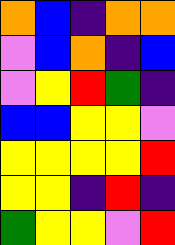[["orange", "blue", "indigo", "orange", "orange"], ["violet", "blue", "orange", "indigo", "blue"], ["violet", "yellow", "red", "green", "indigo"], ["blue", "blue", "yellow", "yellow", "violet"], ["yellow", "yellow", "yellow", "yellow", "red"], ["yellow", "yellow", "indigo", "red", "indigo"], ["green", "yellow", "yellow", "violet", "red"]]